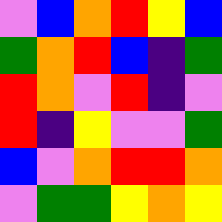[["violet", "blue", "orange", "red", "yellow", "blue"], ["green", "orange", "red", "blue", "indigo", "green"], ["red", "orange", "violet", "red", "indigo", "violet"], ["red", "indigo", "yellow", "violet", "violet", "green"], ["blue", "violet", "orange", "red", "red", "orange"], ["violet", "green", "green", "yellow", "orange", "yellow"]]